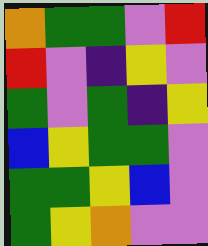[["orange", "green", "green", "violet", "red"], ["red", "violet", "indigo", "yellow", "violet"], ["green", "violet", "green", "indigo", "yellow"], ["blue", "yellow", "green", "green", "violet"], ["green", "green", "yellow", "blue", "violet"], ["green", "yellow", "orange", "violet", "violet"]]